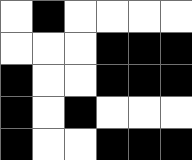[["white", "black", "white", "white", "white", "white"], ["white", "white", "white", "black", "black", "black"], ["black", "white", "white", "black", "black", "black"], ["black", "white", "black", "white", "white", "white"], ["black", "white", "white", "black", "black", "black"]]